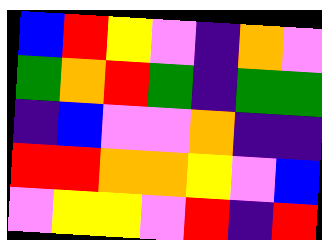[["blue", "red", "yellow", "violet", "indigo", "orange", "violet"], ["green", "orange", "red", "green", "indigo", "green", "green"], ["indigo", "blue", "violet", "violet", "orange", "indigo", "indigo"], ["red", "red", "orange", "orange", "yellow", "violet", "blue"], ["violet", "yellow", "yellow", "violet", "red", "indigo", "red"]]